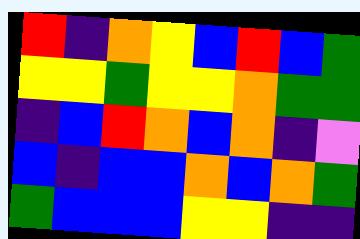[["red", "indigo", "orange", "yellow", "blue", "red", "blue", "green"], ["yellow", "yellow", "green", "yellow", "yellow", "orange", "green", "green"], ["indigo", "blue", "red", "orange", "blue", "orange", "indigo", "violet"], ["blue", "indigo", "blue", "blue", "orange", "blue", "orange", "green"], ["green", "blue", "blue", "blue", "yellow", "yellow", "indigo", "indigo"]]